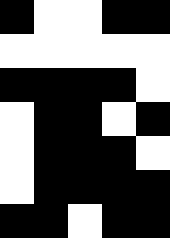[["black", "white", "white", "black", "black"], ["white", "white", "white", "white", "white"], ["black", "black", "black", "black", "white"], ["white", "black", "black", "white", "black"], ["white", "black", "black", "black", "white"], ["white", "black", "black", "black", "black"], ["black", "black", "white", "black", "black"]]